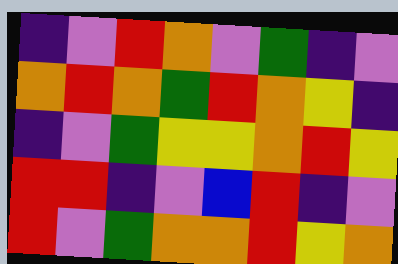[["indigo", "violet", "red", "orange", "violet", "green", "indigo", "violet"], ["orange", "red", "orange", "green", "red", "orange", "yellow", "indigo"], ["indigo", "violet", "green", "yellow", "yellow", "orange", "red", "yellow"], ["red", "red", "indigo", "violet", "blue", "red", "indigo", "violet"], ["red", "violet", "green", "orange", "orange", "red", "yellow", "orange"]]